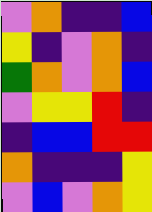[["violet", "orange", "indigo", "indigo", "blue"], ["yellow", "indigo", "violet", "orange", "indigo"], ["green", "orange", "violet", "orange", "blue"], ["violet", "yellow", "yellow", "red", "indigo"], ["indigo", "blue", "blue", "red", "red"], ["orange", "indigo", "indigo", "indigo", "yellow"], ["violet", "blue", "violet", "orange", "yellow"]]